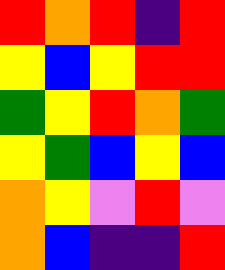[["red", "orange", "red", "indigo", "red"], ["yellow", "blue", "yellow", "red", "red"], ["green", "yellow", "red", "orange", "green"], ["yellow", "green", "blue", "yellow", "blue"], ["orange", "yellow", "violet", "red", "violet"], ["orange", "blue", "indigo", "indigo", "red"]]